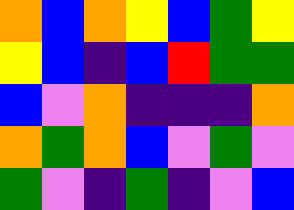[["orange", "blue", "orange", "yellow", "blue", "green", "yellow"], ["yellow", "blue", "indigo", "blue", "red", "green", "green"], ["blue", "violet", "orange", "indigo", "indigo", "indigo", "orange"], ["orange", "green", "orange", "blue", "violet", "green", "violet"], ["green", "violet", "indigo", "green", "indigo", "violet", "blue"]]